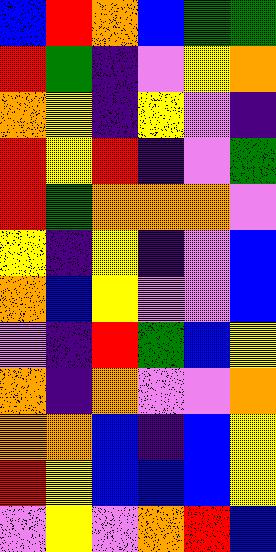[["blue", "red", "orange", "blue", "green", "green"], ["red", "green", "indigo", "violet", "yellow", "orange"], ["orange", "yellow", "indigo", "yellow", "violet", "indigo"], ["red", "yellow", "red", "indigo", "violet", "green"], ["red", "green", "orange", "orange", "orange", "violet"], ["yellow", "indigo", "yellow", "indigo", "violet", "blue"], ["orange", "blue", "yellow", "violet", "violet", "blue"], ["violet", "indigo", "red", "green", "blue", "yellow"], ["orange", "indigo", "orange", "violet", "violet", "orange"], ["orange", "orange", "blue", "indigo", "blue", "yellow"], ["red", "yellow", "blue", "blue", "blue", "yellow"], ["violet", "yellow", "violet", "orange", "red", "blue"]]